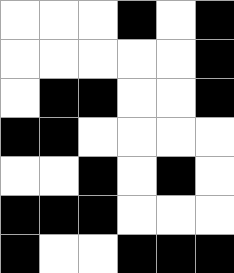[["white", "white", "white", "black", "white", "black"], ["white", "white", "white", "white", "white", "black"], ["white", "black", "black", "white", "white", "black"], ["black", "black", "white", "white", "white", "white"], ["white", "white", "black", "white", "black", "white"], ["black", "black", "black", "white", "white", "white"], ["black", "white", "white", "black", "black", "black"]]